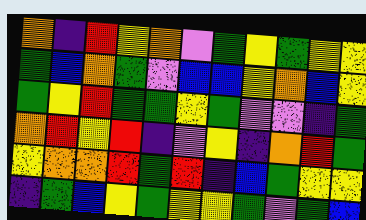[["orange", "indigo", "red", "yellow", "orange", "violet", "green", "yellow", "green", "yellow", "yellow"], ["green", "blue", "orange", "green", "violet", "blue", "blue", "yellow", "orange", "blue", "yellow"], ["green", "yellow", "red", "green", "green", "yellow", "green", "violet", "violet", "indigo", "green"], ["orange", "red", "yellow", "red", "indigo", "violet", "yellow", "indigo", "orange", "red", "green"], ["yellow", "orange", "orange", "red", "green", "red", "indigo", "blue", "green", "yellow", "yellow"], ["indigo", "green", "blue", "yellow", "green", "yellow", "yellow", "green", "violet", "green", "blue"]]